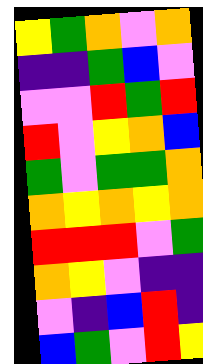[["yellow", "green", "orange", "violet", "orange"], ["indigo", "indigo", "green", "blue", "violet"], ["violet", "violet", "red", "green", "red"], ["red", "violet", "yellow", "orange", "blue"], ["green", "violet", "green", "green", "orange"], ["orange", "yellow", "orange", "yellow", "orange"], ["red", "red", "red", "violet", "green"], ["orange", "yellow", "violet", "indigo", "indigo"], ["violet", "indigo", "blue", "red", "indigo"], ["blue", "green", "violet", "red", "yellow"]]